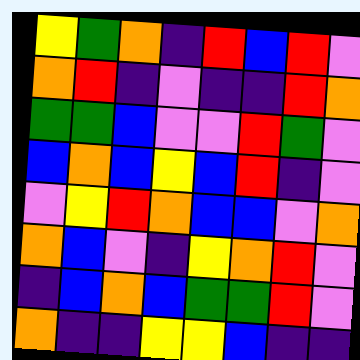[["yellow", "green", "orange", "indigo", "red", "blue", "red", "violet"], ["orange", "red", "indigo", "violet", "indigo", "indigo", "red", "orange"], ["green", "green", "blue", "violet", "violet", "red", "green", "violet"], ["blue", "orange", "blue", "yellow", "blue", "red", "indigo", "violet"], ["violet", "yellow", "red", "orange", "blue", "blue", "violet", "orange"], ["orange", "blue", "violet", "indigo", "yellow", "orange", "red", "violet"], ["indigo", "blue", "orange", "blue", "green", "green", "red", "violet"], ["orange", "indigo", "indigo", "yellow", "yellow", "blue", "indigo", "indigo"]]